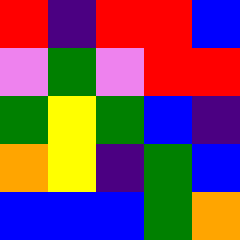[["red", "indigo", "red", "red", "blue"], ["violet", "green", "violet", "red", "red"], ["green", "yellow", "green", "blue", "indigo"], ["orange", "yellow", "indigo", "green", "blue"], ["blue", "blue", "blue", "green", "orange"]]